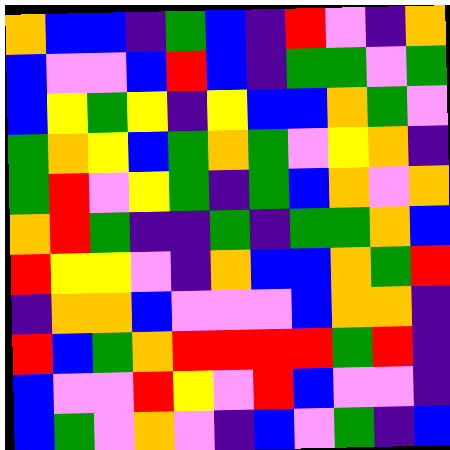[["orange", "blue", "blue", "indigo", "green", "blue", "indigo", "red", "violet", "indigo", "orange"], ["blue", "violet", "violet", "blue", "red", "blue", "indigo", "green", "green", "violet", "green"], ["blue", "yellow", "green", "yellow", "indigo", "yellow", "blue", "blue", "orange", "green", "violet"], ["green", "orange", "yellow", "blue", "green", "orange", "green", "violet", "yellow", "orange", "indigo"], ["green", "red", "violet", "yellow", "green", "indigo", "green", "blue", "orange", "violet", "orange"], ["orange", "red", "green", "indigo", "indigo", "green", "indigo", "green", "green", "orange", "blue"], ["red", "yellow", "yellow", "violet", "indigo", "orange", "blue", "blue", "orange", "green", "red"], ["indigo", "orange", "orange", "blue", "violet", "violet", "violet", "blue", "orange", "orange", "indigo"], ["red", "blue", "green", "orange", "red", "red", "red", "red", "green", "red", "indigo"], ["blue", "violet", "violet", "red", "yellow", "violet", "red", "blue", "violet", "violet", "indigo"], ["blue", "green", "violet", "orange", "violet", "indigo", "blue", "violet", "green", "indigo", "blue"]]